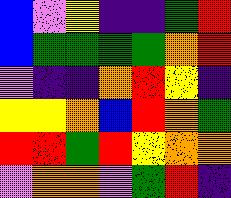[["blue", "violet", "yellow", "indigo", "indigo", "green", "red"], ["blue", "green", "green", "green", "green", "orange", "red"], ["violet", "indigo", "indigo", "orange", "red", "yellow", "indigo"], ["yellow", "yellow", "orange", "blue", "red", "orange", "green"], ["red", "red", "green", "red", "yellow", "orange", "orange"], ["violet", "orange", "orange", "violet", "green", "red", "indigo"]]